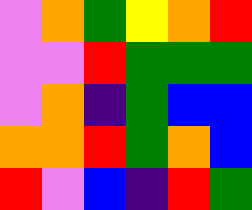[["violet", "orange", "green", "yellow", "orange", "red"], ["violet", "violet", "red", "green", "green", "green"], ["violet", "orange", "indigo", "green", "blue", "blue"], ["orange", "orange", "red", "green", "orange", "blue"], ["red", "violet", "blue", "indigo", "red", "green"]]